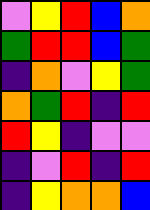[["violet", "yellow", "red", "blue", "orange"], ["green", "red", "red", "blue", "green"], ["indigo", "orange", "violet", "yellow", "green"], ["orange", "green", "red", "indigo", "red"], ["red", "yellow", "indigo", "violet", "violet"], ["indigo", "violet", "red", "indigo", "red"], ["indigo", "yellow", "orange", "orange", "blue"]]